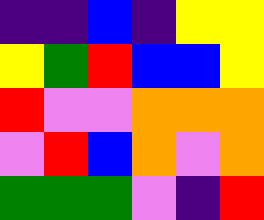[["indigo", "indigo", "blue", "indigo", "yellow", "yellow"], ["yellow", "green", "red", "blue", "blue", "yellow"], ["red", "violet", "violet", "orange", "orange", "orange"], ["violet", "red", "blue", "orange", "violet", "orange"], ["green", "green", "green", "violet", "indigo", "red"]]